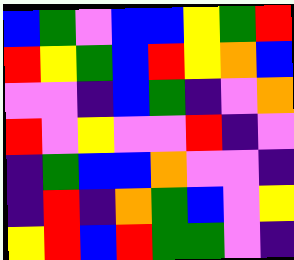[["blue", "green", "violet", "blue", "blue", "yellow", "green", "red"], ["red", "yellow", "green", "blue", "red", "yellow", "orange", "blue"], ["violet", "violet", "indigo", "blue", "green", "indigo", "violet", "orange"], ["red", "violet", "yellow", "violet", "violet", "red", "indigo", "violet"], ["indigo", "green", "blue", "blue", "orange", "violet", "violet", "indigo"], ["indigo", "red", "indigo", "orange", "green", "blue", "violet", "yellow"], ["yellow", "red", "blue", "red", "green", "green", "violet", "indigo"]]